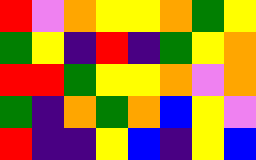[["red", "violet", "orange", "yellow", "yellow", "orange", "green", "yellow"], ["green", "yellow", "indigo", "red", "indigo", "green", "yellow", "orange"], ["red", "red", "green", "yellow", "yellow", "orange", "violet", "orange"], ["green", "indigo", "orange", "green", "orange", "blue", "yellow", "violet"], ["red", "indigo", "indigo", "yellow", "blue", "indigo", "yellow", "blue"]]